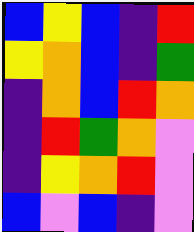[["blue", "yellow", "blue", "indigo", "red"], ["yellow", "orange", "blue", "indigo", "green"], ["indigo", "orange", "blue", "red", "orange"], ["indigo", "red", "green", "orange", "violet"], ["indigo", "yellow", "orange", "red", "violet"], ["blue", "violet", "blue", "indigo", "violet"]]